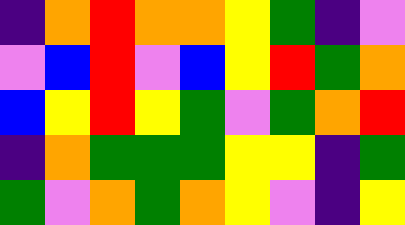[["indigo", "orange", "red", "orange", "orange", "yellow", "green", "indigo", "violet"], ["violet", "blue", "red", "violet", "blue", "yellow", "red", "green", "orange"], ["blue", "yellow", "red", "yellow", "green", "violet", "green", "orange", "red"], ["indigo", "orange", "green", "green", "green", "yellow", "yellow", "indigo", "green"], ["green", "violet", "orange", "green", "orange", "yellow", "violet", "indigo", "yellow"]]